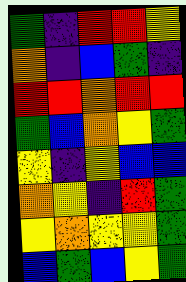[["green", "indigo", "red", "red", "yellow"], ["orange", "indigo", "blue", "green", "indigo"], ["red", "red", "orange", "red", "red"], ["green", "blue", "orange", "yellow", "green"], ["yellow", "indigo", "yellow", "blue", "blue"], ["orange", "yellow", "indigo", "red", "green"], ["yellow", "orange", "yellow", "yellow", "green"], ["blue", "green", "blue", "yellow", "green"]]